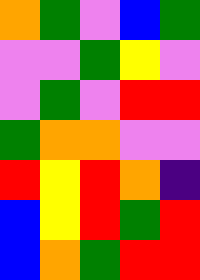[["orange", "green", "violet", "blue", "green"], ["violet", "violet", "green", "yellow", "violet"], ["violet", "green", "violet", "red", "red"], ["green", "orange", "orange", "violet", "violet"], ["red", "yellow", "red", "orange", "indigo"], ["blue", "yellow", "red", "green", "red"], ["blue", "orange", "green", "red", "red"]]